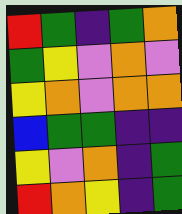[["red", "green", "indigo", "green", "orange"], ["green", "yellow", "violet", "orange", "violet"], ["yellow", "orange", "violet", "orange", "orange"], ["blue", "green", "green", "indigo", "indigo"], ["yellow", "violet", "orange", "indigo", "green"], ["red", "orange", "yellow", "indigo", "green"]]